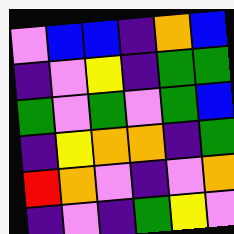[["violet", "blue", "blue", "indigo", "orange", "blue"], ["indigo", "violet", "yellow", "indigo", "green", "green"], ["green", "violet", "green", "violet", "green", "blue"], ["indigo", "yellow", "orange", "orange", "indigo", "green"], ["red", "orange", "violet", "indigo", "violet", "orange"], ["indigo", "violet", "indigo", "green", "yellow", "violet"]]